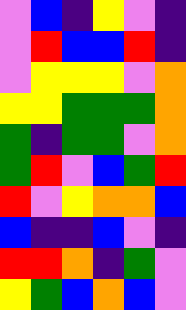[["violet", "blue", "indigo", "yellow", "violet", "indigo"], ["violet", "red", "blue", "blue", "red", "indigo"], ["violet", "yellow", "yellow", "yellow", "violet", "orange"], ["yellow", "yellow", "green", "green", "green", "orange"], ["green", "indigo", "green", "green", "violet", "orange"], ["green", "red", "violet", "blue", "green", "red"], ["red", "violet", "yellow", "orange", "orange", "blue"], ["blue", "indigo", "indigo", "blue", "violet", "indigo"], ["red", "red", "orange", "indigo", "green", "violet"], ["yellow", "green", "blue", "orange", "blue", "violet"]]